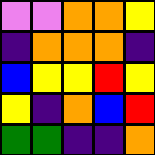[["violet", "violet", "orange", "orange", "yellow"], ["indigo", "orange", "orange", "orange", "indigo"], ["blue", "yellow", "yellow", "red", "yellow"], ["yellow", "indigo", "orange", "blue", "red"], ["green", "green", "indigo", "indigo", "orange"]]